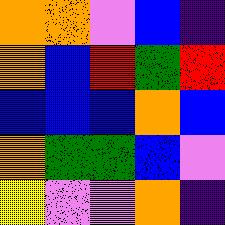[["orange", "orange", "violet", "blue", "indigo"], ["orange", "blue", "red", "green", "red"], ["blue", "blue", "blue", "orange", "blue"], ["orange", "green", "green", "blue", "violet"], ["yellow", "violet", "violet", "orange", "indigo"]]